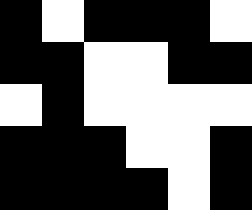[["black", "white", "black", "black", "black", "white"], ["black", "black", "white", "white", "black", "black"], ["white", "black", "white", "white", "white", "white"], ["black", "black", "black", "white", "white", "black"], ["black", "black", "black", "black", "white", "black"]]